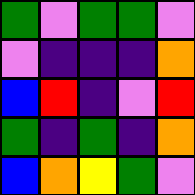[["green", "violet", "green", "green", "violet"], ["violet", "indigo", "indigo", "indigo", "orange"], ["blue", "red", "indigo", "violet", "red"], ["green", "indigo", "green", "indigo", "orange"], ["blue", "orange", "yellow", "green", "violet"]]